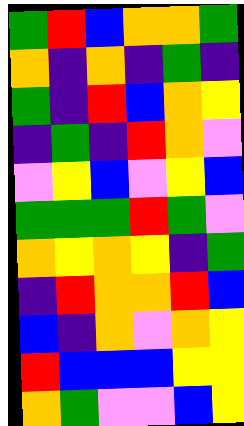[["green", "red", "blue", "orange", "orange", "green"], ["orange", "indigo", "orange", "indigo", "green", "indigo"], ["green", "indigo", "red", "blue", "orange", "yellow"], ["indigo", "green", "indigo", "red", "orange", "violet"], ["violet", "yellow", "blue", "violet", "yellow", "blue"], ["green", "green", "green", "red", "green", "violet"], ["orange", "yellow", "orange", "yellow", "indigo", "green"], ["indigo", "red", "orange", "orange", "red", "blue"], ["blue", "indigo", "orange", "violet", "orange", "yellow"], ["red", "blue", "blue", "blue", "yellow", "yellow"], ["orange", "green", "violet", "violet", "blue", "yellow"]]